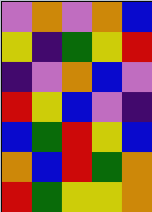[["violet", "orange", "violet", "orange", "blue"], ["yellow", "indigo", "green", "yellow", "red"], ["indigo", "violet", "orange", "blue", "violet"], ["red", "yellow", "blue", "violet", "indigo"], ["blue", "green", "red", "yellow", "blue"], ["orange", "blue", "red", "green", "orange"], ["red", "green", "yellow", "yellow", "orange"]]